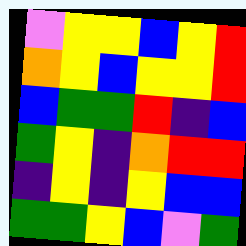[["violet", "yellow", "yellow", "blue", "yellow", "red"], ["orange", "yellow", "blue", "yellow", "yellow", "red"], ["blue", "green", "green", "red", "indigo", "blue"], ["green", "yellow", "indigo", "orange", "red", "red"], ["indigo", "yellow", "indigo", "yellow", "blue", "blue"], ["green", "green", "yellow", "blue", "violet", "green"]]